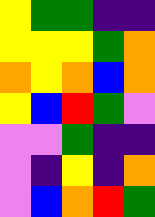[["yellow", "green", "green", "indigo", "indigo"], ["yellow", "yellow", "yellow", "green", "orange"], ["orange", "yellow", "orange", "blue", "orange"], ["yellow", "blue", "red", "green", "violet"], ["violet", "violet", "green", "indigo", "indigo"], ["violet", "indigo", "yellow", "indigo", "orange"], ["violet", "blue", "orange", "red", "green"]]